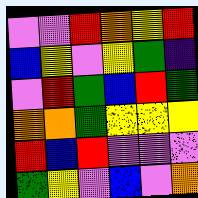[["violet", "violet", "red", "orange", "yellow", "red"], ["blue", "yellow", "violet", "yellow", "green", "indigo"], ["violet", "red", "green", "blue", "red", "green"], ["orange", "orange", "green", "yellow", "yellow", "yellow"], ["red", "blue", "red", "violet", "violet", "violet"], ["green", "yellow", "violet", "blue", "violet", "orange"]]